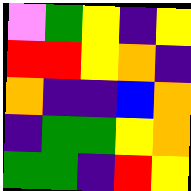[["violet", "green", "yellow", "indigo", "yellow"], ["red", "red", "yellow", "orange", "indigo"], ["orange", "indigo", "indigo", "blue", "orange"], ["indigo", "green", "green", "yellow", "orange"], ["green", "green", "indigo", "red", "yellow"]]